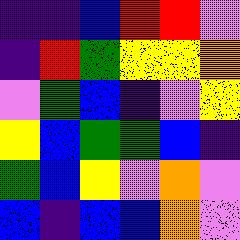[["indigo", "indigo", "blue", "red", "red", "violet"], ["indigo", "red", "green", "yellow", "yellow", "orange"], ["violet", "green", "blue", "indigo", "violet", "yellow"], ["yellow", "blue", "green", "green", "blue", "indigo"], ["green", "blue", "yellow", "violet", "orange", "violet"], ["blue", "indigo", "blue", "blue", "orange", "violet"]]